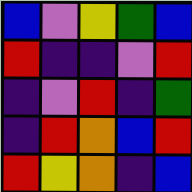[["blue", "violet", "yellow", "green", "blue"], ["red", "indigo", "indigo", "violet", "red"], ["indigo", "violet", "red", "indigo", "green"], ["indigo", "red", "orange", "blue", "red"], ["red", "yellow", "orange", "indigo", "blue"]]